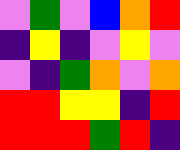[["violet", "green", "violet", "blue", "orange", "red"], ["indigo", "yellow", "indigo", "violet", "yellow", "violet"], ["violet", "indigo", "green", "orange", "violet", "orange"], ["red", "red", "yellow", "yellow", "indigo", "red"], ["red", "red", "red", "green", "red", "indigo"]]